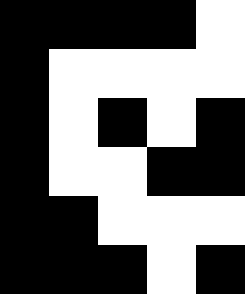[["black", "black", "black", "black", "white"], ["black", "white", "white", "white", "white"], ["black", "white", "black", "white", "black"], ["black", "white", "white", "black", "black"], ["black", "black", "white", "white", "white"], ["black", "black", "black", "white", "black"]]